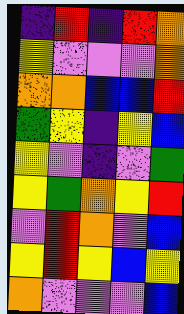[["indigo", "red", "indigo", "red", "orange"], ["yellow", "violet", "violet", "violet", "orange"], ["orange", "orange", "blue", "blue", "red"], ["green", "yellow", "indigo", "yellow", "blue"], ["yellow", "violet", "indigo", "violet", "green"], ["yellow", "green", "orange", "yellow", "red"], ["violet", "red", "orange", "violet", "blue"], ["yellow", "red", "yellow", "blue", "yellow"], ["orange", "violet", "violet", "violet", "blue"]]